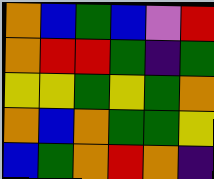[["orange", "blue", "green", "blue", "violet", "red"], ["orange", "red", "red", "green", "indigo", "green"], ["yellow", "yellow", "green", "yellow", "green", "orange"], ["orange", "blue", "orange", "green", "green", "yellow"], ["blue", "green", "orange", "red", "orange", "indigo"]]